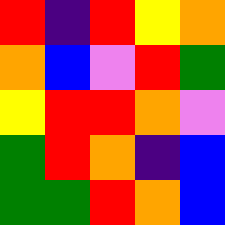[["red", "indigo", "red", "yellow", "orange"], ["orange", "blue", "violet", "red", "green"], ["yellow", "red", "red", "orange", "violet"], ["green", "red", "orange", "indigo", "blue"], ["green", "green", "red", "orange", "blue"]]